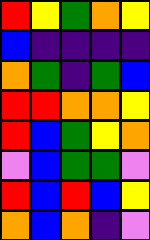[["red", "yellow", "green", "orange", "yellow"], ["blue", "indigo", "indigo", "indigo", "indigo"], ["orange", "green", "indigo", "green", "blue"], ["red", "red", "orange", "orange", "yellow"], ["red", "blue", "green", "yellow", "orange"], ["violet", "blue", "green", "green", "violet"], ["red", "blue", "red", "blue", "yellow"], ["orange", "blue", "orange", "indigo", "violet"]]